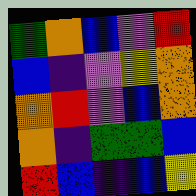[["green", "orange", "blue", "violet", "red"], ["blue", "indigo", "violet", "yellow", "orange"], ["orange", "red", "violet", "blue", "orange"], ["orange", "indigo", "green", "green", "blue"], ["red", "blue", "indigo", "blue", "yellow"]]